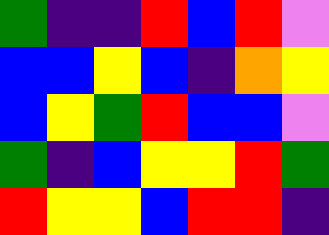[["green", "indigo", "indigo", "red", "blue", "red", "violet"], ["blue", "blue", "yellow", "blue", "indigo", "orange", "yellow"], ["blue", "yellow", "green", "red", "blue", "blue", "violet"], ["green", "indigo", "blue", "yellow", "yellow", "red", "green"], ["red", "yellow", "yellow", "blue", "red", "red", "indigo"]]